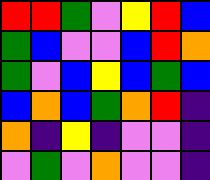[["red", "red", "green", "violet", "yellow", "red", "blue"], ["green", "blue", "violet", "violet", "blue", "red", "orange"], ["green", "violet", "blue", "yellow", "blue", "green", "blue"], ["blue", "orange", "blue", "green", "orange", "red", "indigo"], ["orange", "indigo", "yellow", "indigo", "violet", "violet", "indigo"], ["violet", "green", "violet", "orange", "violet", "violet", "indigo"]]